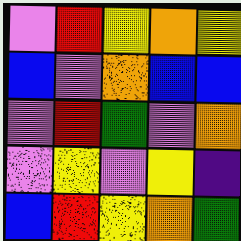[["violet", "red", "yellow", "orange", "yellow"], ["blue", "violet", "orange", "blue", "blue"], ["violet", "red", "green", "violet", "orange"], ["violet", "yellow", "violet", "yellow", "indigo"], ["blue", "red", "yellow", "orange", "green"]]